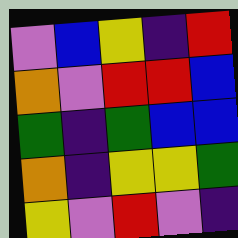[["violet", "blue", "yellow", "indigo", "red"], ["orange", "violet", "red", "red", "blue"], ["green", "indigo", "green", "blue", "blue"], ["orange", "indigo", "yellow", "yellow", "green"], ["yellow", "violet", "red", "violet", "indigo"]]